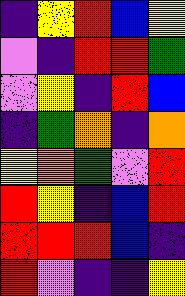[["indigo", "yellow", "red", "blue", "yellow"], ["violet", "indigo", "red", "red", "green"], ["violet", "yellow", "indigo", "red", "blue"], ["indigo", "green", "orange", "indigo", "orange"], ["yellow", "orange", "green", "violet", "red"], ["red", "yellow", "indigo", "blue", "red"], ["red", "red", "red", "blue", "indigo"], ["red", "violet", "indigo", "indigo", "yellow"]]